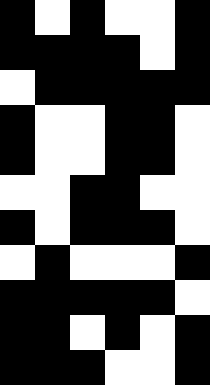[["black", "white", "black", "white", "white", "black"], ["black", "black", "black", "black", "white", "black"], ["white", "black", "black", "black", "black", "black"], ["black", "white", "white", "black", "black", "white"], ["black", "white", "white", "black", "black", "white"], ["white", "white", "black", "black", "white", "white"], ["black", "white", "black", "black", "black", "white"], ["white", "black", "white", "white", "white", "black"], ["black", "black", "black", "black", "black", "white"], ["black", "black", "white", "black", "white", "black"], ["black", "black", "black", "white", "white", "black"]]